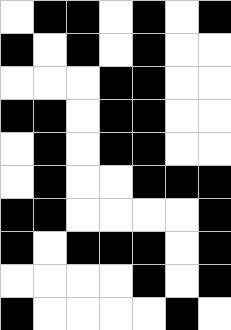[["white", "black", "black", "white", "black", "white", "black"], ["black", "white", "black", "white", "black", "white", "white"], ["white", "white", "white", "black", "black", "white", "white"], ["black", "black", "white", "black", "black", "white", "white"], ["white", "black", "white", "black", "black", "white", "white"], ["white", "black", "white", "white", "black", "black", "black"], ["black", "black", "white", "white", "white", "white", "black"], ["black", "white", "black", "black", "black", "white", "black"], ["white", "white", "white", "white", "black", "white", "black"], ["black", "white", "white", "white", "white", "black", "white"]]